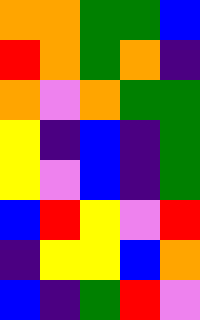[["orange", "orange", "green", "green", "blue"], ["red", "orange", "green", "orange", "indigo"], ["orange", "violet", "orange", "green", "green"], ["yellow", "indigo", "blue", "indigo", "green"], ["yellow", "violet", "blue", "indigo", "green"], ["blue", "red", "yellow", "violet", "red"], ["indigo", "yellow", "yellow", "blue", "orange"], ["blue", "indigo", "green", "red", "violet"]]